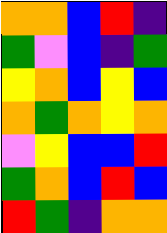[["orange", "orange", "blue", "red", "indigo"], ["green", "violet", "blue", "indigo", "green"], ["yellow", "orange", "blue", "yellow", "blue"], ["orange", "green", "orange", "yellow", "orange"], ["violet", "yellow", "blue", "blue", "red"], ["green", "orange", "blue", "red", "blue"], ["red", "green", "indigo", "orange", "orange"]]